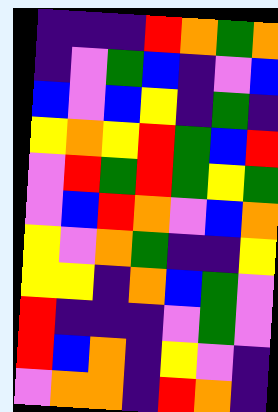[["indigo", "indigo", "indigo", "red", "orange", "green", "orange"], ["indigo", "violet", "green", "blue", "indigo", "violet", "blue"], ["blue", "violet", "blue", "yellow", "indigo", "green", "indigo"], ["yellow", "orange", "yellow", "red", "green", "blue", "red"], ["violet", "red", "green", "red", "green", "yellow", "green"], ["violet", "blue", "red", "orange", "violet", "blue", "orange"], ["yellow", "violet", "orange", "green", "indigo", "indigo", "yellow"], ["yellow", "yellow", "indigo", "orange", "blue", "green", "violet"], ["red", "indigo", "indigo", "indigo", "violet", "green", "violet"], ["red", "blue", "orange", "indigo", "yellow", "violet", "indigo"], ["violet", "orange", "orange", "indigo", "red", "orange", "indigo"]]